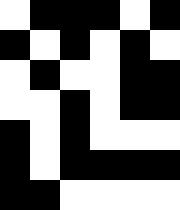[["white", "black", "black", "black", "white", "black"], ["black", "white", "black", "white", "black", "white"], ["white", "black", "white", "white", "black", "black"], ["white", "white", "black", "white", "black", "black"], ["black", "white", "black", "white", "white", "white"], ["black", "white", "black", "black", "black", "black"], ["black", "black", "white", "white", "white", "white"]]